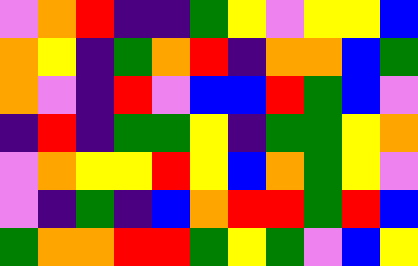[["violet", "orange", "red", "indigo", "indigo", "green", "yellow", "violet", "yellow", "yellow", "blue"], ["orange", "yellow", "indigo", "green", "orange", "red", "indigo", "orange", "orange", "blue", "green"], ["orange", "violet", "indigo", "red", "violet", "blue", "blue", "red", "green", "blue", "violet"], ["indigo", "red", "indigo", "green", "green", "yellow", "indigo", "green", "green", "yellow", "orange"], ["violet", "orange", "yellow", "yellow", "red", "yellow", "blue", "orange", "green", "yellow", "violet"], ["violet", "indigo", "green", "indigo", "blue", "orange", "red", "red", "green", "red", "blue"], ["green", "orange", "orange", "red", "red", "green", "yellow", "green", "violet", "blue", "yellow"]]